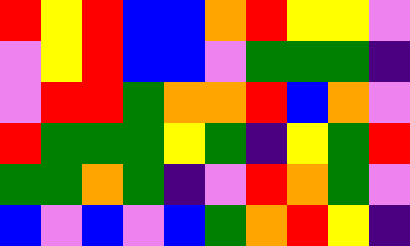[["red", "yellow", "red", "blue", "blue", "orange", "red", "yellow", "yellow", "violet"], ["violet", "yellow", "red", "blue", "blue", "violet", "green", "green", "green", "indigo"], ["violet", "red", "red", "green", "orange", "orange", "red", "blue", "orange", "violet"], ["red", "green", "green", "green", "yellow", "green", "indigo", "yellow", "green", "red"], ["green", "green", "orange", "green", "indigo", "violet", "red", "orange", "green", "violet"], ["blue", "violet", "blue", "violet", "blue", "green", "orange", "red", "yellow", "indigo"]]